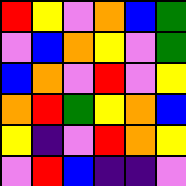[["red", "yellow", "violet", "orange", "blue", "green"], ["violet", "blue", "orange", "yellow", "violet", "green"], ["blue", "orange", "violet", "red", "violet", "yellow"], ["orange", "red", "green", "yellow", "orange", "blue"], ["yellow", "indigo", "violet", "red", "orange", "yellow"], ["violet", "red", "blue", "indigo", "indigo", "violet"]]